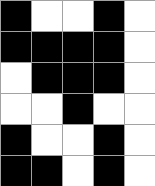[["black", "white", "white", "black", "white"], ["black", "black", "black", "black", "white"], ["white", "black", "black", "black", "white"], ["white", "white", "black", "white", "white"], ["black", "white", "white", "black", "white"], ["black", "black", "white", "black", "white"]]